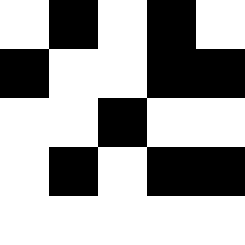[["white", "black", "white", "black", "white"], ["black", "white", "white", "black", "black"], ["white", "white", "black", "white", "white"], ["white", "black", "white", "black", "black"], ["white", "white", "white", "white", "white"]]